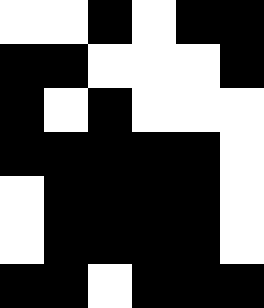[["white", "white", "black", "white", "black", "black"], ["black", "black", "white", "white", "white", "black"], ["black", "white", "black", "white", "white", "white"], ["black", "black", "black", "black", "black", "white"], ["white", "black", "black", "black", "black", "white"], ["white", "black", "black", "black", "black", "white"], ["black", "black", "white", "black", "black", "black"]]